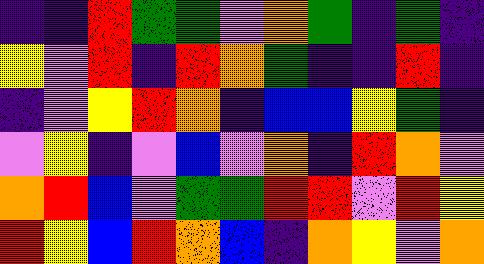[["indigo", "indigo", "red", "green", "green", "violet", "orange", "green", "indigo", "green", "indigo"], ["yellow", "violet", "red", "indigo", "red", "orange", "green", "indigo", "indigo", "red", "indigo"], ["indigo", "violet", "yellow", "red", "orange", "indigo", "blue", "blue", "yellow", "green", "indigo"], ["violet", "yellow", "indigo", "violet", "blue", "violet", "orange", "indigo", "red", "orange", "violet"], ["orange", "red", "blue", "violet", "green", "green", "red", "red", "violet", "red", "yellow"], ["red", "yellow", "blue", "red", "orange", "blue", "indigo", "orange", "yellow", "violet", "orange"]]